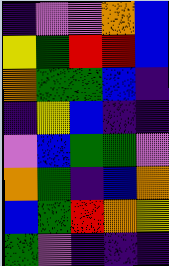[["indigo", "violet", "violet", "orange", "blue"], ["yellow", "green", "red", "red", "blue"], ["orange", "green", "green", "blue", "indigo"], ["indigo", "yellow", "blue", "indigo", "indigo"], ["violet", "blue", "green", "green", "violet"], ["orange", "green", "indigo", "blue", "orange"], ["blue", "green", "red", "orange", "yellow"], ["green", "violet", "indigo", "indigo", "indigo"]]